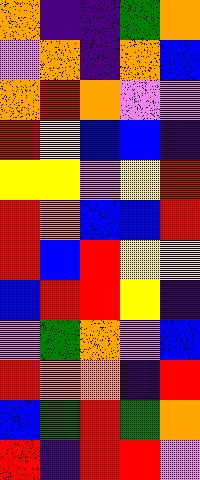[["orange", "indigo", "indigo", "green", "orange"], ["violet", "orange", "indigo", "orange", "blue"], ["orange", "red", "orange", "violet", "violet"], ["red", "yellow", "blue", "blue", "indigo"], ["yellow", "yellow", "violet", "yellow", "red"], ["red", "orange", "blue", "blue", "red"], ["red", "blue", "red", "yellow", "yellow"], ["blue", "red", "red", "yellow", "indigo"], ["violet", "green", "orange", "violet", "blue"], ["red", "orange", "orange", "indigo", "red"], ["blue", "green", "red", "green", "orange"], ["red", "indigo", "red", "red", "violet"]]